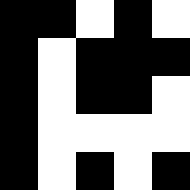[["black", "black", "white", "black", "white"], ["black", "white", "black", "black", "black"], ["black", "white", "black", "black", "white"], ["black", "white", "white", "white", "white"], ["black", "white", "black", "white", "black"]]